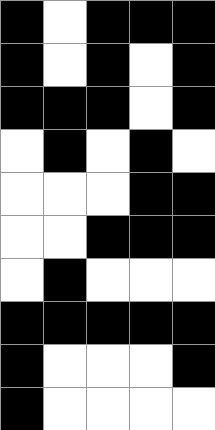[["black", "white", "black", "black", "black"], ["black", "white", "black", "white", "black"], ["black", "black", "black", "white", "black"], ["white", "black", "white", "black", "white"], ["white", "white", "white", "black", "black"], ["white", "white", "black", "black", "black"], ["white", "black", "white", "white", "white"], ["black", "black", "black", "black", "black"], ["black", "white", "white", "white", "black"], ["black", "white", "white", "white", "white"]]